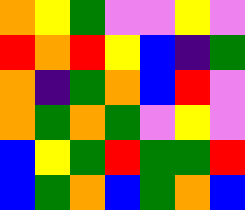[["orange", "yellow", "green", "violet", "violet", "yellow", "violet"], ["red", "orange", "red", "yellow", "blue", "indigo", "green"], ["orange", "indigo", "green", "orange", "blue", "red", "violet"], ["orange", "green", "orange", "green", "violet", "yellow", "violet"], ["blue", "yellow", "green", "red", "green", "green", "red"], ["blue", "green", "orange", "blue", "green", "orange", "blue"]]